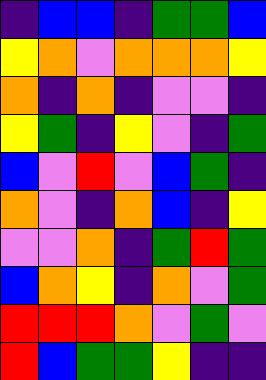[["indigo", "blue", "blue", "indigo", "green", "green", "blue"], ["yellow", "orange", "violet", "orange", "orange", "orange", "yellow"], ["orange", "indigo", "orange", "indigo", "violet", "violet", "indigo"], ["yellow", "green", "indigo", "yellow", "violet", "indigo", "green"], ["blue", "violet", "red", "violet", "blue", "green", "indigo"], ["orange", "violet", "indigo", "orange", "blue", "indigo", "yellow"], ["violet", "violet", "orange", "indigo", "green", "red", "green"], ["blue", "orange", "yellow", "indigo", "orange", "violet", "green"], ["red", "red", "red", "orange", "violet", "green", "violet"], ["red", "blue", "green", "green", "yellow", "indigo", "indigo"]]